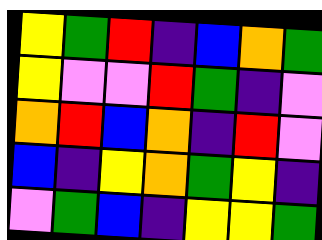[["yellow", "green", "red", "indigo", "blue", "orange", "green"], ["yellow", "violet", "violet", "red", "green", "indigo", "violet"], ["orange", "red", "blue", "orange", "indigo", "red", "violet"], ["blue", "indigo", "yellow", "orange", "green", "yellow", "indigo"], ["violet", "green", "blue", "indigo", "yellow", "yellow", "green"]]